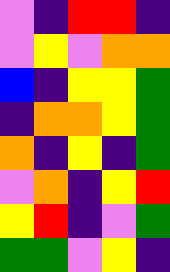[["violet", "indigo", "red", "red", "indigo"], ["violet", "yellow", "violet", "orange", "orange"], ["blue", "indigo", "yellow", "yellow", "green"], ["indigo", "orange", "orange", "yellow", "green"], ["orange", "indigo", "yellow", "indigo", "green"], ["violet", "orange", "indigo", "yellow", "red"], ["yellow", "red", "indigo", "violet", "green"], ["green", "green", "violet", "yellow", "indigo"]]